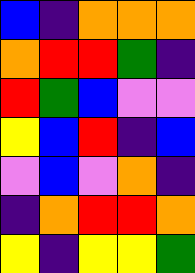[["blue", "indigo", "orange", "orange", "orange"], ["orange", "red", "red", "green", "indigo"], ["red", "green", "blue", "violet", "violet"], ["yellow", "blue", "red", "indigo", "blue"], ["violet", "blue", "violet", "orange", "indigo"], ["indigo", "orange", "red", "red", "orange"], ["yellow", "indigo", "yellow", "yellow", "green"]]